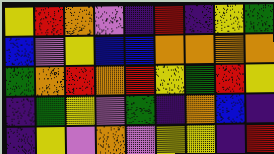[["yellow", "red", "orange", "violet", "indigo", "red", "indigo", "yellow", "green"], ["blue", "violet", "yellow", "blue", "blue", "orange", "orange", "orange", "orange"], ["green", "orange", "red", "orange", "red", "yellow", "green", "red", "yellow"], ["indigo", "green", "yellow", "violet", "green", "indigo", "orange", "blue", "indigo"], ["indigo", "yellow", "violet", "orange", "violet", "yellow", "yellow", "indigo", "red"]]